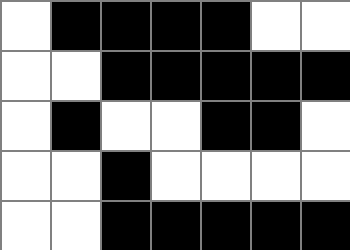[["white", "black", "black", "black", "black", "white", "white"], ["white", "white", "black", "black", "black", "black", "black"], ["white", "black", "white", "white", "black", "black", "white"], ["white", "white", "black", "white", "white", "white", "white"], ["white", "white", "black", "black", "black", "black", "black"]]